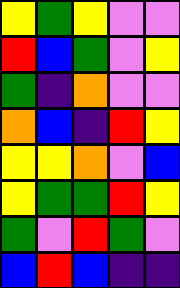[["yellow", "green", "yellow", "violet", "violet"], ["red", "blue", "green", "violet", "yellow"], ["green", "indigo", "orange", "violet", "violet"], ["orange", "blue", "indigo", "red", "yellow"], ["yellow", "yellow", "orange", "violet", "blue"], ["yellow", "green", "green", "red", "yellow"], ["green", "violet", "red", "green", "violet"], ["blue", "red", "blue", "indigo", "indigo"]]